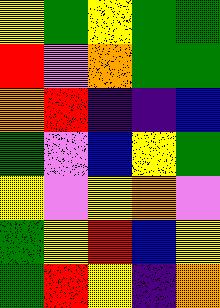[["yellow", "green", "yellow", "green", "green"], ["red", "violet", "orange", "green", "green"], ["orange", "red", "indigo", "indigo", "blue"], ["green", "violet", "blue", "yellow", "green"], ["yellow", "violet", "yellow", "orange", "violet"], ["green", "yellow", "red", "blue", "yellow"], ["green", "red", "yellow", "indigo", "orange"]]